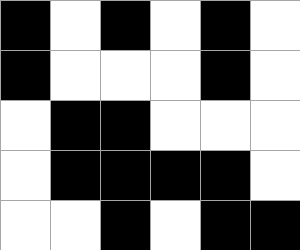[["black", "white", "black", "white", "black", "white"], ["black", "white", "white", "white", "black", "white"], ["white", "black", "black", "white", "white", "white"], ["white", "black", "black", "black", "black", "white"], ["white", "white", "black", "white", "black", "black"]]